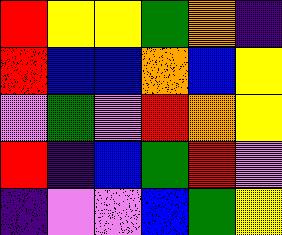[["red", "yellow", "yellow", "green", "orange", "indigo"], ["red", "blue", "blue", "orange", "blue", "yellow"], ["violet", "green", "violet", "red", "orange", "yellow"], ["red", "indigo", "blue", "green", "red", "violet"], ["indigo", "violet", "violet", "blue", "green", "yellow"]]